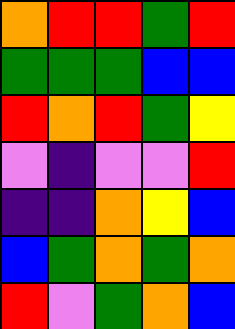[["orange", "red", "red", "green", "red"], ["green", "green", "green", "blue", "blue"], ["red", "orange", "red", "green", "yellow"], ["violet", "indigo", "violet", "violet", "red"], ["indigo", "indigo", "orange", "yellow", "blue"], ["blue", "green", "orange", "green", "orange"], ["red", "violet", "green", "orange", "blue"]]